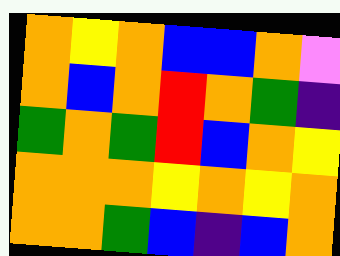[["orange", "yellow", "orange", "blue", "blue", "orange", "violet"], ["orange", "blue", "orange", "red", "orange", "green", "indigo"], ["green", "orange", "green", "red", "blue", "orange", "yellow"], ["orange", "orange", "orange", "yellow", "orange", "yellow", "orange"], ["orange", "orange", "green", "blue", "indigo", "blue", "orange"]]